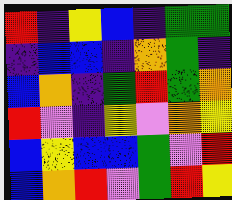[["red", "indigo", "yellow", "blue", "indigo", "green", "green"], ["indigo", "blue", "blue", "indigo", "orange", "green", "indigo"], ["blue", "orange", "indigo", "green", "red", "green", "orange"], ["red", "violet", "indigo", "yellow", "violet", "orange", "yellow"], ["blue", "yellow", "blue", "blue", "green", "violet", "red"], ["blue", "orange", "red", "violet", "green", "red", "yellow"]]